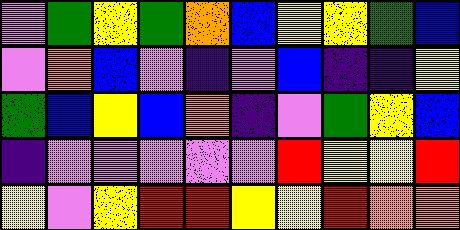[["violet", "green", "yellow", "green", "orange", "blue", "yellow", "yellow", "green", "blue"], ["violet", "orange", "blue", "violet", "indigo", "violet", "blue", "indigo", "indigo", "yellow"], ["green", "blue", "yellow", "blue", "orange", "indigo", "violet", "green", "yellow", "blue"], ["indigo", "violet", "violet", "violet", "violet", "violet", "red", "yellow", "yellow", "red"], ["yellow", "violet", "yellow", "red", "red", "yellow", "yellow", "red", "orange", "orange"]]